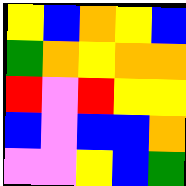[["yellow", "blue", "orange", "yellow", "blue"], ["green", "orange", "yellow", "orange", "orange"], ["red", "violet", "red", "yellow", "yellow"], ["blue", "violet", "blue", "blue", "orange"], ["violet", "violet", "yellow", "blue", "green"]]